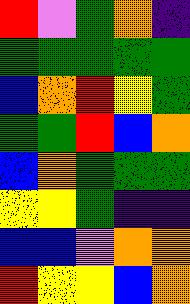[["red", "violet", "green", "orange", "indigo"], ["green", "green", "green", "green", "green"], ["blue", "orange", "red", "yellow", "green"], ["green", "green", "red", "blue", "orange"], ["blue", "orange", "green", "green", "green"], ["yellow", "yellow", "green", "indigo", "indigo"], ["blue", "blue", "violet", "orange", "orange"], ["red", "yellow", "yellow", "blue", "orange"]]